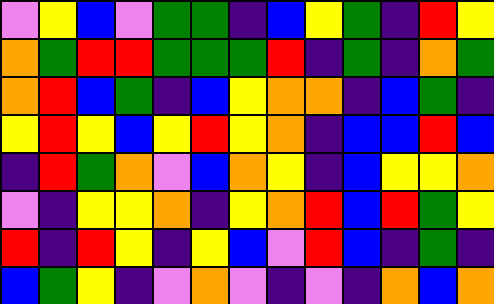[["violet", "yellow", "blue", "violet", "green", "green", "indigo", "blue", "yellow", "green", "indigo", "red", "yellow"], ["orange", "green", "red", "red", "green", "green", "green", "red", "indigo", "green", "indigo", "orange", "green"], ["orange", "red", "blue", "green", "indigo", "blue", "yellow", "orange", "orange", "indigo", "blue", "green", "indigo"], ["yellow", "red", "yellow", "blue", "yellow", "red", "yellow", "orange", "indigo", "blue", "blue", "red", "blue"], ["indigo", "red", "green", "orange", "violet", "blue", "orange", "yellow", "indigo", "blue", "yellow", "yellow", "orange"], ["violet", "indigo", "yellow", "yellow", "orange", "indigo", "yellow", "orange", "red", "blue", "red", "green", "yellow"], ["red", "indigo", "red", "yellow", "indigo", "yellow", "blue", "violet", "red", "blue", "indigo", "green", "indigo"], ["blue", "green", "yellow", "indigo", "violet", "orange", "violet", "indigo", "violet", "indigo", "orange", "blue", "orange"]]